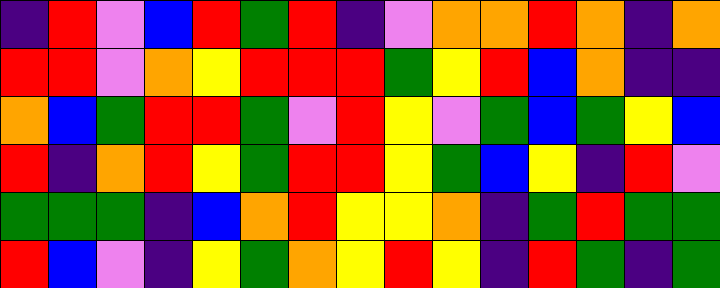[["indigo", "red", "violet", "blue", "red", "green", "red", "indigo", "violet", "orange", "orange", "red", "orange", "indigo", "orange"], ["red", "red", "violet", "orange", "yellow", "red", "red", "red", "green", "yellow", "red", "blue", "orange", "indigo", "indigo"], ["orange", "blue", "green", "red", "red", "green", "violet", "red", "yellow", "violet", "green", "blue", "green", "yellow", "blue"], ["red", "indigo", "orange", "red", "yellow", "green", "red", "red", "yellow", "green", "blue", "yellow", "indigo", "red", "violet"], ["green", "green", "green", "indigo", "blue", "orange", "red", "yellow", "yellow", "orange", "indigo", "green", "red", "green", "green"], ["red", "blue", "violet", "indigo", "yellow", "green", "orange", "yellow", "red", "yellow", "indigo", "red", "green", "indigo", "green"]]